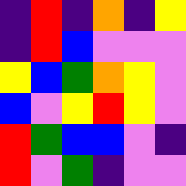[["indigo", "red", "indigo", "orange", "indigo", "yellow"], ["indigo", "red", "blue", "violet", "violet", "violet"], ["yellow", "blue", "green", "orange", "yellow", "violet"], ["blue", "violet", "yellow", "red", "yellow", "violet"], ["red", "green", "blue", "blue", "violet", "indigo"], ["red", "violet", "green", "indigo", "violet", "violet"]]